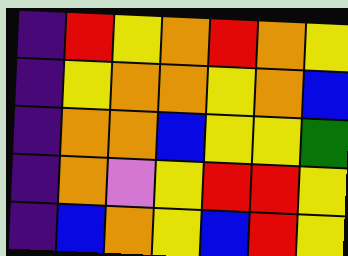[["indigo", "red", "yellow", "orange", "red", "orange", "yellow"], ["indigo", "yellow", "orange", "orange", "yellow", "orange", "blue"], ["indigo", "orange", "orange", "blue", "yellow", "yellow", "green"], ["indigo", "orange", "violet", "yellow", "red", "red", "yellow"], ["indigo", "blue", "orange", "yellow", "blue", "red", "yellow"]]